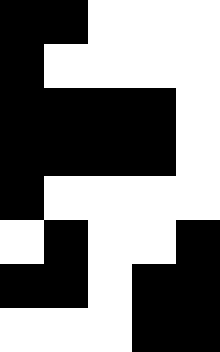[["black", "black", "white", "white", "white"], ["black", "white", "white", "white", "white"], ["black", "black", "black", "black", "white"], ["black", "black", "black", "black", "white"], ["black", "white", "white", "white", "white"], ["white", "black", "white", "white", "black"], ["black", "black", "white", "black", "black"], ["white", "white", "white", "black", "black"]]